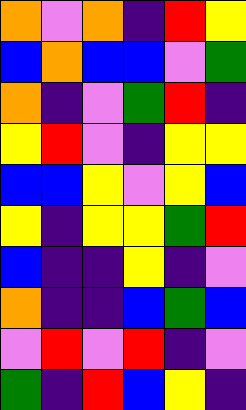[["orange", "violet", "orange", "indigo", "red", "yellow"], ["blue", "orange", "blue", "blue", "violet", "green"], ["orange", "indigo", "violet", "green", "red", "indigo"], ["yellow", "red", "violet", "indigo", "yellow", "yellow"], ["blue", "blue", "yellow", "violet", "yellow", "blue"], ["yellow", "indigo", "yellow", "yellow", "green", "red"], ["blue", "indigo", "indigo", "yellow", "indigo", "violet"], ["orange", "indigo", "indigo", "blue", "green", "blue"], ["violet", "red", "violet", "red", "indigo", "violet"], ["green", "indigo", "red", "blue", "yellow", "indigo"]]